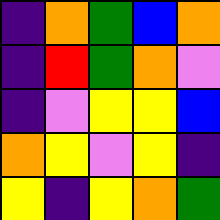[["indigo", "orange", "green", "blue", "orange"], ["indigo", "red", "green", "orange", "violet"], ["indigo", "violet", "yellow", "yellow", "blue"], ["orange", "yellow", "violet", "yellow", "indigo"], ["yellow", "indigo", "yellow", "orange", "green"]]